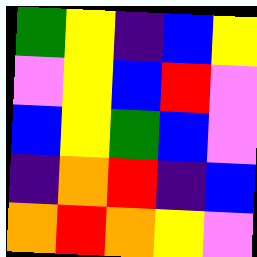[["green", "yellow", "indigo", "blue", "yellow"], ["violet", "yellow", "blue", "red", "violet"], ["blue", "yellow", "green", "blue", "violet"], ["indigo", "orange", "red", "indigo", "blue"], ["orange", "red", "orange", "yellow", "violet"]]